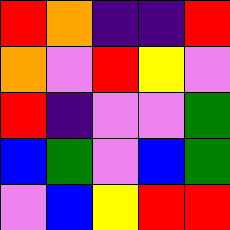[["red", "orange", "indigo", "indigo", "red"], ["orange", "violet", "red", "yellow", "violet"], ["red", "indigo", "violet", "violet", "green"], ["blue", "green", "violet", "blue", "green"], ["violet", "blue", "yellow", "red", "red"]]